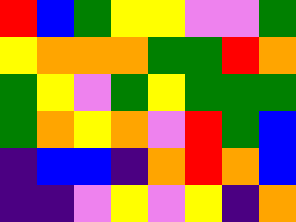[["red", "blue", "green", "yellow", "yellow", "violet", "violet", "green"], ["yellow", "orange", "orange", "orange", "green", "green", "red", "orange"], ["green", "yellow", "violet", "green", "yellow", "green", "green", "green"], ["green", "orange", "yellow", "orange", "violet", "red", "green", "blue"], ["indigo", "blue", "blue", "indigo", "orange", "red", "orange", "blue"], ["indigo", "indigo", "violet", "yellow", "violet", "yellow", "indigo", "orange"]]